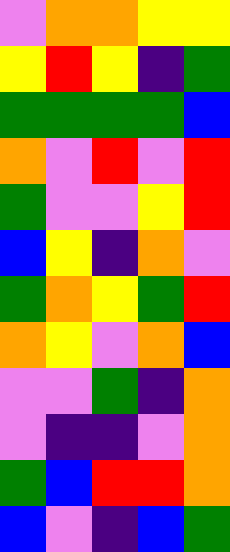[["violet", "orange", "orange", "yellow", "yellow"], ["yellow", "red", "yellow", "indigo", "green"], ["green", "green", "green", "green", "blue"], ["orange", "violet", "red", "violet", "red"], ["green", "violet", "violet", "yellow", "red"], ["blue", "yellow", "indigo", "orange", "violet"], ["green", "orange", "yellow", "green", "red"], ["orange", "yellow", "violet", "orange", "blue"], ["violet", "violet", "green", "indigo", "orange"], ["violet", "indigo", "indigo", "violet", "orange"], ["green", "blue", "red", "red", "orange"], ["blue", "violet", "indigo", "blue", "green"]]